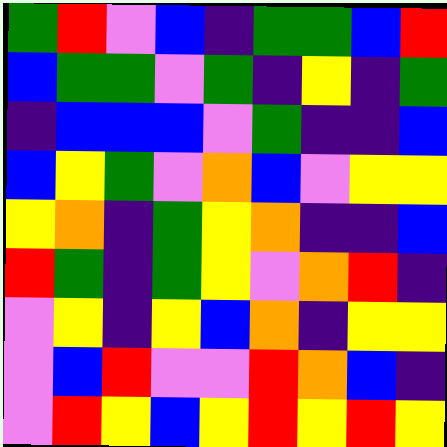[["green", "red", "violet", "blue", "indigo", "green", "green", "blue", "red"], ["blue", "green", "green", "violet", "green", "indigo", "yellow", "indigo", "green"], ["indigo", "blue", "blue", "blue", "violet", "green", "indigo", "indigo", "blue"], ["blue", "yellow", "green", "violet", "orange", "blue", "violet", "yellow", "yellow"], ["yellow", "orange", "indigo", "green", "yellow", "orange", "indigo", "indigo", "blue"], ["red", "green", "indigo", "green", "yellow", "violet", "orange", "red", "indigo"], ["violet", "yellow", "indigo", "yellow", "blue", "orange", "indigo", "yellow", "yellow"], ["violet", "blue", "red", "violet", "violet", "red", "orange", "blue", "indigo"], ["violet", "red", "yellow", "blue", "yellow", "red", "yellow", "red", "yellow"]]